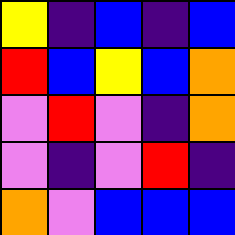[["yellow", "indigo", "blue", "indigo", "blue"], ["red", "blue", "yellow", "blue", "orange"], ["violet", "red", "violet", "indigo", "orange"], ["violet", "indigo", "violet", "red", "indigo"], ["orange", "violet", "blue", "blue", "blue"]]